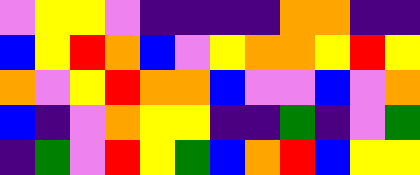[["violet", "yellow", "yellow", "violet", "indigo", "indigo", "indigo", "indigo", "orange", "orange", "indigo", "indigo"], ["blue", "yellow", "red", "orange", "blue", "violet", "yellow", "orange", "orange", "yellow", "red", "yellow"], ["orange", "violet", "yellow", "red", "orange", "orange", "blue", "violet", "violet", "blue", "violet", "orange"], ["blue", "indigo", "violet", "orange", "yellow", "yellow", "indigo", "indigo", "green", "indigo", "violet", "green"], ["indigo", "green", "violet", "red", "yellow", "green", "blue", "orange", "red", "blue", "yellow", "yellow"]]